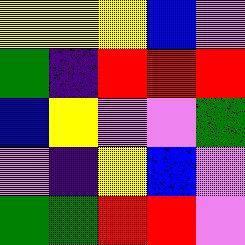[["yellow", "yellow", "yellow", "blue", "violet"], ["green", "indigo", "red", "red", "red"], ["blue", "yellow", "violet", "violet", "green"], ["violet", "indigo", "yellow", "blue", "violet"], ["green", "green", "red", "red", "violet"]]